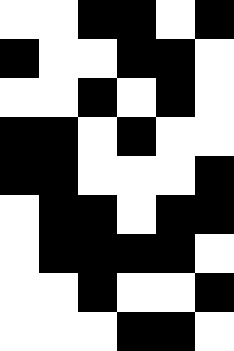[["white", "white", "black", "black", "white", "black"], ["black", "white", "white", "black", "black", "white"], ["white", "white", "black", "white", "black", "white"], ["black", "black", "white", "black", "white", "white"], ["black", "black", "white", "white", "white", "black"], ["white", "black", "black", "white", "black", "black"], ["white", "black", "black", "black", "black", "white"], ["white", "white", "black", "white", "white", "black"], ["white", "white", "white", "black", "black", "white"]]